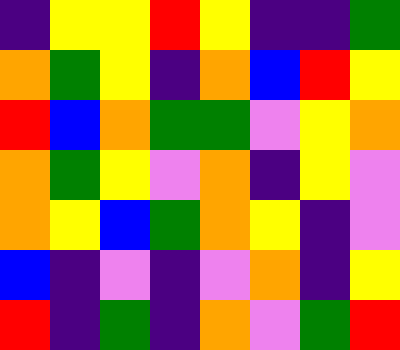[["indigo", "yellow", "yellow", "red", "yellow", "indigo", "indigo", "green"], ["orange", "green", "yellow", "indigo", "orange", "blue", "red", "yellow"], ["red", "blue", "orange", "green", "green", "violet", "yellow", "orange"], ["orange", "green", "yellow", "violet", "orange", "indigo", "yellow", "violet"], ["orange", "yellow", "blue", "green", "orange", "yellow", "indigo", "violet"], ["blue", "indigo", "violet", "indigo", "violet", "orange", "indigo", "yellow"], ["red", "indigo", "green", "indigo", "orange", "violet", "green", "red"]]